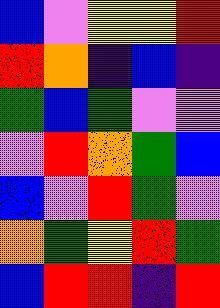[["blue", "violet", "yellow", "yellow", "red"], ["red", "orange", "indigo", "blue", "indigo"], ["green", "blue", "green", "violet", "violet"], ["violet", "red", "orange", "green", "blue"], ["blue", "violet", "red", "green", "violet"], ["orange", "green", "yellow", "red", "green"], ["blue", "red", "red", "indigo", "red"]]